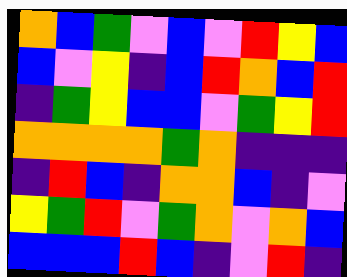[["orange", "blue", "green", "violet", "blue", "violet", "red", "yellow", "blue"], ["blue", "violet", "yellow", "indigo", "blue", "red", "orange", "blue", "red"], ["indigo", "green", "yellow", "blue", "blue", "violet", "green", "yellow", "red"], ["orange", "orange", "orange", "orange", "green", "orange", "indigo", "indigo", "indigo"], ["indigo", "red", "blue", "indigo", "orange", "orange", "blue", "indigo", "violet"], ["yellow", "green", "red", "violet", "green", "orange", "violet", "orange", "blue"], ["blue", "blue", "blue", "red", "blue", "indigo", "violet", "red", "indigo"]]